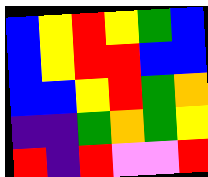[["blue", "yellow", "red", "yellow", "green", "blue"], ["blue", "yellow", "red", "red", "blue", "blue"], ["blue", "blue", "yellow", "red", "green", "orange"], ["indigo", "indigo", "green", "orange", "green", "yellow"], ["red", "indigo", "red", "violet", "violet", "red"]]